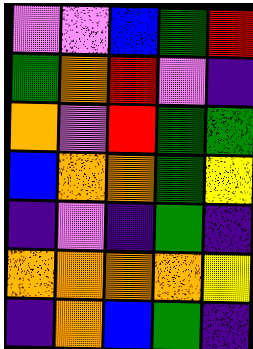[["violet", "violet", "blue", "green", "red"], ["green", "orange", "red", "violet", "indigo"], ["orange", "violet", "red", "green", "green"], ["blue", "orange", "orange", "green", "yellow"], ["indigo", "violet", "indigo", "green", "indigo"], ["orange", "orange", "orange", "orange", "yellow"], ["indigo", "orange", "blue", "green", "indigo"]]